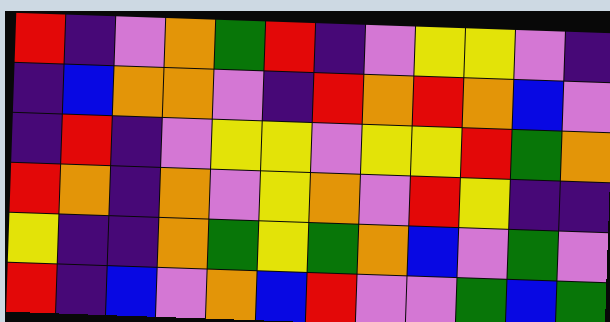[["red", "indigo", "violet", "orange", "green", "red", "indigo", "violet", "yellow", "yellow", "violet", "indigo"], ["indigo", "blue", "orange", "orange", "violet", "indigo", "red", "orange", "red", "orange", "blue", "violet"], ["indigo", "red", "indigo", "violet", "yellow", "yellow", "violet", "yellow", "yellow", "red", "green", "orange"], ["red", "orange", "indigo", "orange", "violet", "yellow", "orange", "violet", "red", "yellow", "indigo", "indigo"], ["yellow", "indigo", "indigo", "orange", "green", "yellow", "green", "orange", "blue", "violet", "green", "violet"], ["red", "indigo", "blue", "violet", "orange", "blue", "red", "violet", "violet", "green", "blue", "green"]]